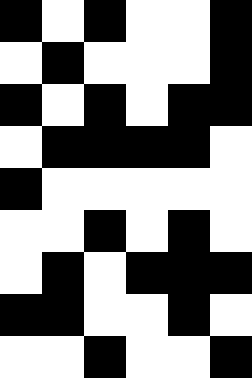[["black", "white", "black", "white", "white", "black"], ["white", "black", "white", "white", "white", "black"], ["black", "white", "black", "white", "black", "black"], ["white", "black", "black", "black", "black", "white"], ["black", "white", "white", "white", "white", "white"], ["white", "white", "black", "white", "black", "white"], ["white", "black", "white", "black", "black", "black"], ["black", "black", "white", "white", "black", "white"], ["white", "white", "black", "white", "white", "black"]]